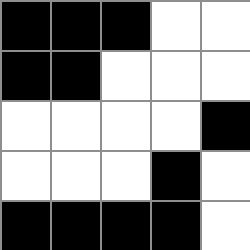[["black", "black", "black", "white", "white"], ["black", "black", "white", "white", "white"], ["white", "white", "white", "white", "black"], ["white", "white", "white", "black", "white"], ["black", "black", "black", "black", "white"]]